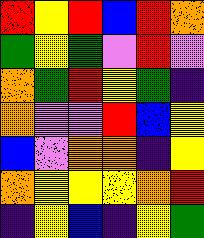[["red", "yellow", "red", "blue", "red", "orange"], ["green", "yellow", "green", "violet", "red", "violet"], ["orange", "green", "red", "yellow", "green", "indigo"], ["orange", "violet", "violet", "red", "blue", "yellow"], ["blue", "violet", "orange", "orange", "indigo", "yellow"], ["orange", "yellow", "yellow", "yellow", "orange", "red"], ["indigo", "yellow", "blue", "indigo", "yellow", "green"]]